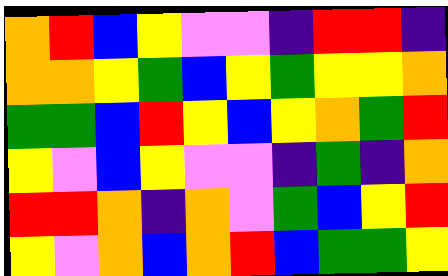[["orange", "red", "blue", "yellow", "violet", "violet", "indigo", "red", "red", "indigo"], ["orange", "orange", "yellow", "green", "blue", "yellow", "green", "yellow", "yellow", "orange"], ["green", "green", "blue", "red", "yellow", "blue", "yellow", "orange", "green", "red"], ["yellow", "violet", "blue", "yellow", "violet", "violet", "indigo", "green", "indigo", "orange"], ["red", "red", "orange", "indigo", "orange", "violet", "green", "blue", "yellow", "red"], ["yellow", "violet", "orange", "blue", "orange", "red", "blue", "green", "green", "yellow"]]